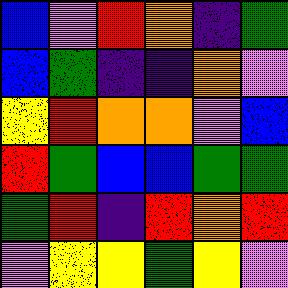[["blue", "violet", "red", "orange", "indigo", "green"], ["blue", "green", "indigo", "indigo", "orange", "violet"], ["yellow", "red", "orange", "orange", "violet", "blue"], ["red", "green", "blue", "blue", "green", "green"], ["green", "red", "indigo", "red", "orange", "red"], ["violet", "yellow", "yellow", "green", "yellow", "violet"]]